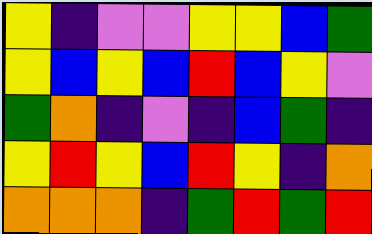[["yellow", "indigo", "violet", "violet", "yellow", "yellow", "blue", "green"], ["yellow", "blue", "yellow", "blue", "red", "blue", "yellow", "violet"], ["green", "orange", "indigo", "violet", "indigo", "blue", "green", "indigo"], ["yellow", "red", "yellow", "blue", "red", "yellow", "indigo", "orange"], ["orange", "orange", "orange", "indigo", "green", "red", "green", "red"]]